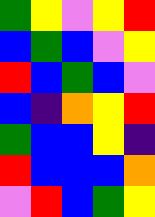[["green", "yellow", "violet", "yellow", "red"], ["blue", "green", "blue", "violet", "yellow"], ["red", "blue", "green", "blue", "violet"], ["blue", "indigo", "orange", "yellow", "red"], ["green", "blue", "blue", "yellow", "indigo"], ["red", "blue", "blue", "blue", "orange"], ["violet", "red", "blue", "green", "yellow"]]